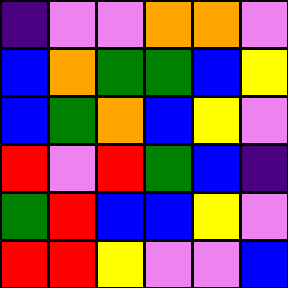[["indigo", "violet", "violet", "orange", "orange", "violet"], ["blue", "orange", "green", "green", "blue", "yellow"], ["blue", "green", "orange", "blue", "yellow", "violet"], ["red", "violet", "red", "green", "blue", "indigo"], ["green", "red", "blue", "blue", "yellow", "violet"], ["red", "red", "yellow", "violet", "violet", "blue"]]